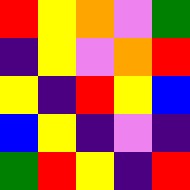[["red", "yellow", "orange", "violet", "green"], ["indigo", "yellow", "violet", "orange", "red"], ["yellow", "indigo", "red", "yellow", "blue"], ["blue", "yellow", "indigo", "violet", "indigo"], ["green", "red", "yellow", "indigo", "red"]]